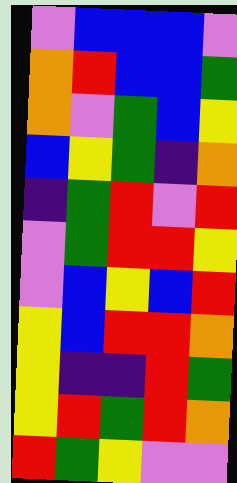[["violet", "blue", "blue", "blue", "violet"], ["orange", "red", "blue", "blue", "green"], ["orange", "violet", "green", "blue", "yellow"], ["blue", "yellow", "green", "indigo", "orange"], ["indigo", "green", "red", "violet", "red"], ["violet", "green", "red", "red", "yellow"], ["violet", "blue", "yellow", "blue", "red"], ["yellow", "blue", "red", "red", "orange"], ["yellow", "indigo", "indigo", "red", "green"], ["yellow", "red", "green", "red", "orange"], ["red", "green", "yellow", "violet", "violet"]]